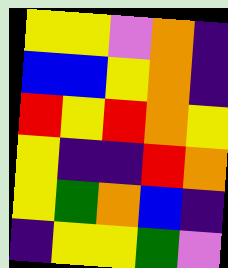[["yellow", "yellow", "violet", "orange", "indigo"], ["blue", "blue", "yellow", "orange", "indigo"], ["red", "yellow", "red", "orange", "yellow"], ["yellow", "indigo", "indigo", "red", "orange"], ["yellow", "green", "orange", "blue", "indigo"], ["indigo", "yellow", "yellow", "green", "violet"]]